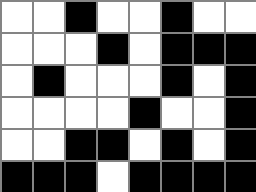[["white", "white", "black", "white", "white", "black", "white", "white"], ["white", "white", "white", "black", "white", "black", "black", "black"], ["white", "black", "white", "white", "white", "black", "white", "black"], ["white", "white", "white", "white", "black", "white", "white", "black"], ["white", "white", "black", "black", "white", "black", "white", "black"], ["black", "black", "black", "white", "black", "black", "black", "black"]]